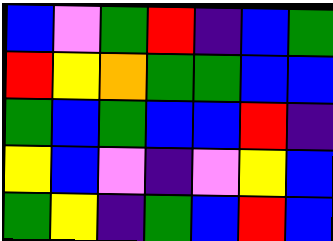[["blue", "violet", "green", "red", "indigo", "blue", "green"], ["red", "yellow", "orange", "green", "green", "blue", "blue"], ["green", "blue", "green", "blue", "blue", "red", "indigo"], ["yellow", "blue", "violet", "indigo", "violet", "yellow", "blue"], ["green", "yellow", "indigo", "green", "blue", "red", "blue"]]